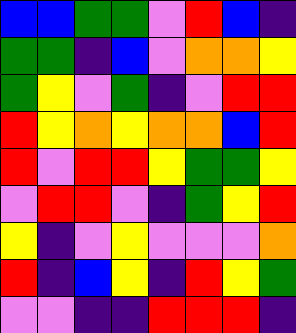[["blue", "blue", "green", "green", "violet", "red", "blue", "indigo"], ["green", "green", "indigo", "blue", "violet", "orange", "orange", "yellow"], ["green", "yellow", "violet", "green", "indigo", "violet", "red", "red"], ["red", "yellow", "orange", "yellow", "orange", "orange", "blue", "red"], ["red", "violet", "red", "red", "yellow", "green", "green", "yellow"], ["violet", "red", "red", "violet", "indigo", "green", "yellow", "red"], ["yellow", "indigo", "violet", "yellow", "violet", "violet", "violet", "orange"], ["red", "indigo", "blue", "yellow", "indigo", "red", "yellow", "green"], ["violet", "violet", "indigo", "indigo", "red", "red", "red", "indigo"]]